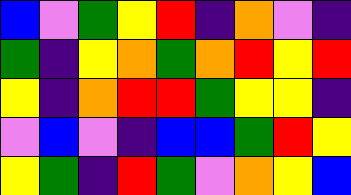[["blue", "violet", "green", "yellow", "red", "indigo", "orange", "violet", "indigo"], ["green", "indigo", "yellow", "orange", "green", "orange", "red", "yellow", "red"], ["yellow", "indigo", "orange", "red", "red", "green", "yellow", "yellow", "indigo"], ["violet", "blue", "violet", "indigo", "blue", "blue", "green", "red", "yellow"], ["yellow", "green", "indigo", "red", "green", "violet", "orange", "yellow", "blue"]]